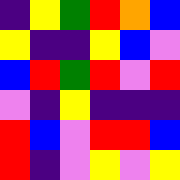[["indigo", "yellow", "green", "red", "orange", "blue"], ["yellow", "indigo", "indigo", "yellow", "blue", "violet"], ["blue", "red", "green", "red", "violet", "red"], ["violet", "indigo", "yellow", "indigo", "indigo", "indigo"], ["red", "blue", "violet", "red", "red", "blue"], ["red", "indigo", "violet", "yellow", "violet", "yellow"]]